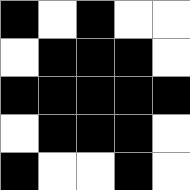[["black", "white", "black", "white", "white"], ["white", "black", "black", "black", "white"], ["black", "black", "black", "black", "black"], ["white", "black", "black", "black", "white"], ["black", "white", "white", "black", "white"]]